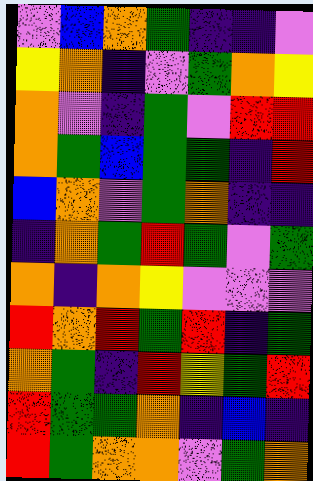[["violet", "blue", "orange", "green", "indigo", "indigo", "violet"], ["yellow", "orange", "indigo", "violet", "green", "orange", "yellow"], ["orange", "violet", "indigo", "green", "violet", "red", "red"], ["orange", "green", "blue", "green", "green", "indigo", "red"], ["blue", "orange", "violet", "green", "orange", "indigo", "indigo"], ["indigo", "orange", "green", "red", "green", "violet", "green"], ["orange", "indigo", "orange", "yellow", "violet", "violet", "violet"], ["red", "orange", "red", "green", "red", "indigo", "green"], ["orange", "green", "indigo", "red", "yellow", "green", "red"], ["red", "green", "green", "orange", "indigo", "blue", "indigo"], ["red", "green", "orange", "orange", "violet", "green", "orange"]]